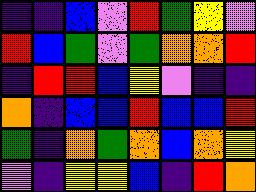[["indigo", "indigo", "blue", "violet", "red", "green", "yellow", "violet"], ["red", "blue", "green", "violet", "green", "orange", "orange", "red"], ["indigo", "red", "red", "blue", "yellow", "violet", "indigo", "indigo"], ["orange", "indigo", "blue", "blue", "red", "blue", "blue", "red"], ["green", "indigo", "orange", "green", "orange", "blue", "orange", "yellow"], ["violet", "indigo", "yellow", "yellow", "blue", "indigo", "red", "orange"]]